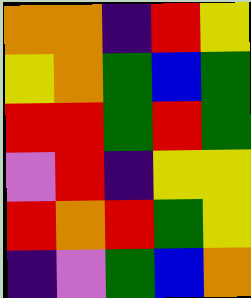[["orange", "orange", "indigo", "red", "yellow"], ["yellow", "orange", "green", "blue", "green"], ["red", "red", "green", "red", "green"], ["violet", "red", "indigo", "yellow", "yellow"], ["red", "orange", "red", "green", "yellow"], ["indigo", "violet", "green", "blue", "orange"]]